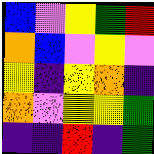[["blue", "violet", "yellow", "green", "red"], ["orange", "blue", "violet", "yellow", "violet"], ["yellow", "indigo", "yellow", "orange", "indigo"], ["orange", "violet", "yellow", "yellow", "green"], ["indigo", "indigo", "red", "indigo", "green"]]